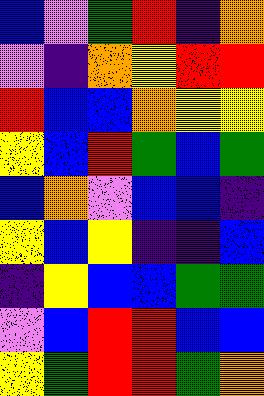[["blue", "violet", "green", "red", "indigo", "orange"], ["violet", "indigo", "orange", "yellow", "red", "red"], ["red", "blue", "blue", "orange", "yellow", "yellow"], ["yellow", "blue", "red", "green", "blue", "green"], ["blue", "orange", "violet", "blue", "blue", "indigo"], ["yellow", "blue", "yellow", "indigo", "indigo", "blue"], ["indigo", "yellow", "blue", "blue", "green", "green"], ["violet", "blue", "red", "red", "blue", "blue"], ["yellow", "green", "red", "red", "green", "orange"]]